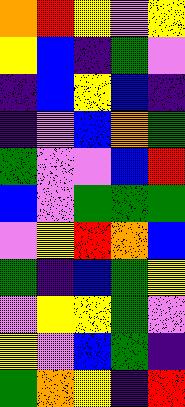[["orange", "red", "yellow", "violet", "yellow"], ["yellow", "blue", "indigo", "green", "violet"], ["indigo", "blue", "yellow", "blue", "indigo"], ["indigo", "violet", "blue", "orange", "green"], ["green", "violet", "violet", "blue", "red"], ["blue", "violet", "green", "green", "green"], ["violet", "yellow", "red", "orange", "blue"], ["green", "indigo", "blue", "green", "yellow"], ["violet", "yellow", "yellow", "green", "violet"], ["yellow", "violet", "blue", "green", "indigo"], ["green", "orange", "yellow", "indigo", "red"]]